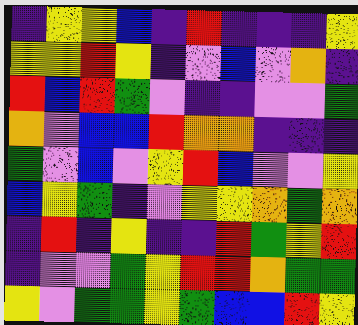[["indigo", "yellow", "yellow", "blue", "indigo", "red", "indigo", "indigo", "indigo", "yellow"], ["yellow", "yellow", "red", "yellow", "indigo", "violet", "blue", "violet", "orange", "indigo"], ["red", "blue", "red", "green", "violet", "indigo", "indigo", "violet", "violet", "green"], ["orange", "violet", "blue", "blue", "red", "orange", "orange", "indigo", "indigo", "indigo"], ["green", "violet", "blue", "violet", "yellow", "red", "blue", "violet", "violet", "yellow"], ["blue", "yellow", "green", "indigo", "violet", "yellow", "yellow", "orange", "green", "orange"], ["indigo", "red", "indigo", "yellow", "indigo", "indigo", "red", "green", "yellow", "red"], ["indigo", "violet", "violet", "green", "yellow", "red", "red", "orange", "green", "green"], ["yellow", "violet", "green", "green", "yellow", "green", "blue", "blue", "red", "yellow"]]